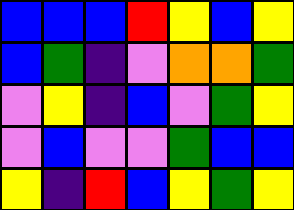[["blue", "blue", "blue", "red", "yellow", "blue", "yellow"], ["blue", "green", "indigo", "violet", "orange", "orange", "green"], ["violet", "yellow", "indigo", "blue", "violet", "green", "yellow"], ["violet", "blue", "violet", "violet", "green", "blue", "blue"], ["yellow", "indigo", "red", "blue", "yellow", "green", "yellow"]]